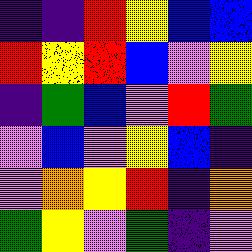[["indigo", "indigo", "red", "yellow", "blue", "blue"], ["red", "yellow", "red", "blue", "violet", "yellow"], ["indigo", "green", "blue", "violet", "red", "green"], ["violet", "blue", "violet", "yellow", "blue", "indigo"], ["violet", "orange", "yellow", "red", "indigo", "orange"], ["green", "yellow", "violet", "green", "indigo", "violet"]]